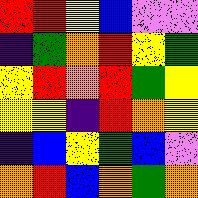[["red", "red", "yellow", "blue", "violet", "violet"], ["indigo", "green", "orange", "red", "yellow", "green"], ["yellow", "red", "orange", "red", "green", "yellow"], ["yellow", "yellow", "indigo", "red", "orange", "yellow"], ["indigo", "blue", "yellow", "green", "blue", "violet"], ["orange", "red", "blue", "orange", "green", "orange"]]